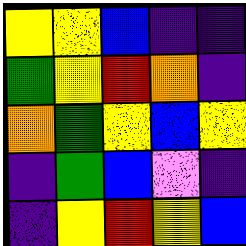[["yellow", "yellow", "blue", "indigo", "indigo"], ["green", "yellow", "red", "orange", "indigo"], ["orange", "green", "yellow", "blue", "yellow"], ["indigo", "green", "blue", "violet", "indigo"], ["indigo", "yellow", "red", "yellow", "blue"]]